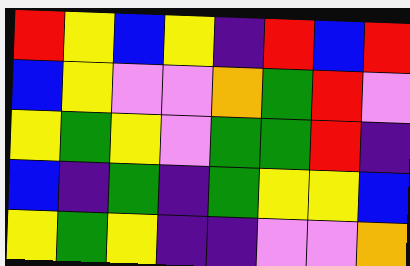[["red", "yellow", "blue", "yellow", "indigo", "red", "blue", "red"], ["blue", "yellow", "violet", "violet", "orange", "green", "red", "violet"], ["yellow", "green", "yellow", "violet", "green", "green", "red", "indigo"], ["blue", "indigo", "green", "indigo", "green", "yellow", "yellow", "blue"], ["yellow", "green", "yellow", "indigo", "indigo", "violet", "violet", "orange"]]